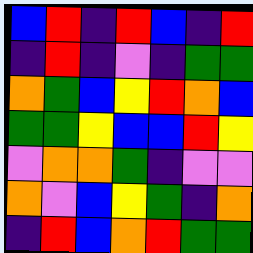[["blue", "red", "indigo", "red", "blue", "indigo", "red"], ["indigo", "red", "indigo", "violet", "indigo", "green", "green"], ["orange", "green", "blue", "yellow", "red", "orange", "blue"], ["green", "green", "yellow", "blue", "blue", "red", "yellow"], ["violet", "orange", "orange", "green", "indigo", "violet", "violet"], ["orange", "violet", "blue", "yellow", "green", "indigo", "orange"], ["indigo", "red", "blue", "orange", "red", "green", "green"]]